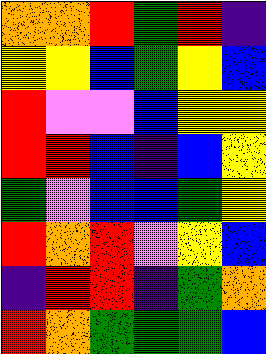[["orange", "orange", "red", "green", "red", "indigo"], ["yellow", "yellow", "blue", "green", "yellow", "blue"], ["red", "violet", "violet", "blue", "yellow", "yellow"], ["red", "red", "blue", "indigo", "blue", "yellow"], ["green", "violet", "blue", "blue", "green", "yellow"], ["red", "orange", "red", "violet", "yellow", "blue"], ["indigo", "red", "red", "indigo", "green", "orange"], ["red", "orange", "green", "green", "green", "blue"]]